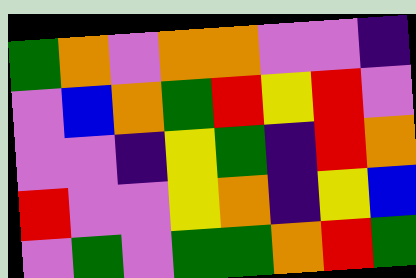[["green", "orange", "violet", "orange", "orange", "violet", "violet", "indigo"], ["violet", "blue", "orange", "green", "red", "yellow", "red", "violet"], ["violet", "violet", "indigo", "yellow", "green", "indigo", "red", "orange"], ["red", "violet", "violet", "yellow", "orange", "indigo", "yellow", "blue"], ["violet", "green", "violet", "green", "green", "orange", "red", "green"]]